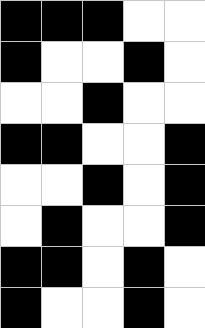[["black", "black", "black", "white", "white"], ["black", "white", "white", "black", "white"], ["white", "white", "black", "white", "white"], ["black", "black", "white", "white", "black"], ["white", "white", "black", "white", "black"], ["white", "black", "white", "white", "black"], ["black", "black", "white", "black", "white"], ["black", "white", "white", "black", "white"]]